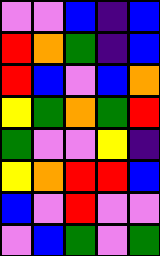[["violet", "violet", "blue", "indigo", "blue"], ["red", "orange", "green", "indigo", "blue"], ["red", "blue", "violet", "blue", "orange"], ["yellow", "green", "orange", "green", "red"], ["green", "violet", "violet", "yellow", "indigo"], ["yellow", "orange", "red", "red", "blue"], ["blue", "violet", "red", "violet", "violet"], ["violet", "blue", "green", "violet", "green"]]